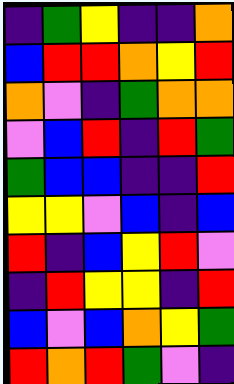[["indigo", "green", "yellow", "indigo", "indigo", "orange"], ["blue", "red", "red", "orange", "yellow", "red"], ["orange", "violet", "indigo", "green", "orange", "orange"], ["violet", "blue", "red", "indigo", "red", "green"], ["green", "blue", "blue", "indigo", "indigo", "red"], ["yellow", "yellow", "violet", "blue", "indigo", "blue"], ["red", "indigo", "blue", "yellow", "red", "violet"], ["indigo", "red", "yellow", "yellow", "indigo", "red"], ["blue", "violet", "blue", "orange", "yellow", "green"], ["red", "orange", "red", "green", "violet", "indigo"]]